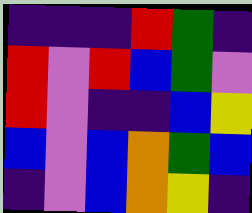[["indigo", "indigo", "indigo", "red", "green", "indigo"], ["red", "violet", "red", "blue", "green", "violet"], ["red", "violet", "indigo", "indigo", "blue", "yellow"], ["blue", "violet", "blue", "orange", "green", "blue"], ["indigo", "violet", "blue", "orange", "yellow", "indigo"]]